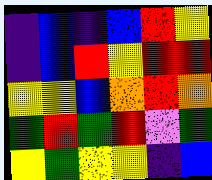[["indigo", "blue", "indigo", "blue", "red", "yellow"], ["indigo", "blue", "red", "yellow", "red", "red"], ["yellow", "yellow", "blue", "orange", "red", "orange"], ["green", "red", "green", "red", "violet", "green"], ["yellow", "green", "yellow", "yellow", "indigo", "blue"]]